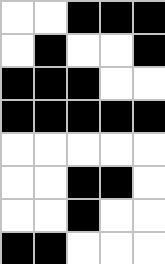[["white", "white", "black", "black", "black"], ["white", "black", "white", "white", "black"], ["black", "black", "black", "white", "white"], ["black", "black", "black", "black", "black"], ["white", "white", "white", "white", "white"], ["white", "white", "black", "black", "white"], ["white", "white", "black", "white", "white"], ["black", "black", "white", "white", "white"]]